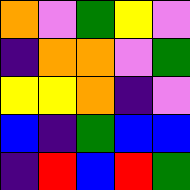[["orange", "violet", "green", "yellow", "violet"], ["indigo", "orange", "orange", "violet", "green"], ["yellow", "yellow", "orange", "indigo", "violet"], ["blue", "indigo", "green", "blue", "blue"], ["indigo", "red", "blue", "red", "green"]]